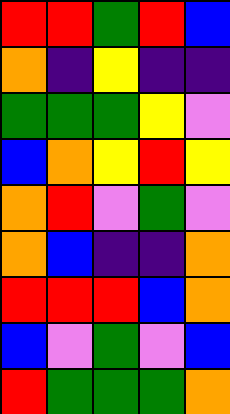[["red", "red", "green", "red", "blue"], ["orange", "indigo", "yellow", "indigo", "indigo"], ["green", "green", "green", "yellow", "violet"], ["blue", "orange", "yellow", "red", "yellow"], ["orange", "red", "violet", "green", "violet"], ["orange", "blue", "indigo", "indigo", "orange"], ["red", "red", "red", "blue", "orange"], ["blue", "violet", "green", "violet", "blue"], ["red", "green", "green", "green", "orange"]]